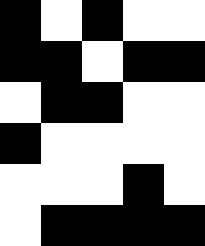[["black", "white", "black", "white", "white"], ["black", "black", "white", "black", "black"], ["white", "black", "black", "white", "white"], ["black", "white", "white", "white", "white"], ["white", "white", "white", "black", "white"], ["white", "black", "black", "black", "black"]]